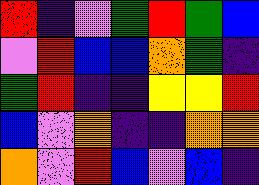[["red", "indigo", "violet", "green", "red", "green", "blue"], ["violet", "red", "blue", "blue", "orange", "green", "indigo"], ["green", "red", "indigo", "indigo", "yellow", "yellow", "red"], ["blue", "violet", "orange", "indigo", "indigo", "orange", "orange"], ["orange", "violet", "red", "blue", "violet", "blue", "indigo"]]